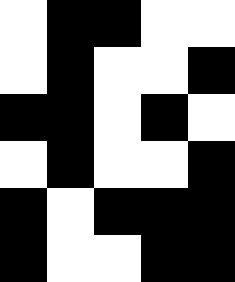[["white", "black", "black", "white", "white"], ["white", "black", "white", "white", "black"], ["black", "black", "white", "black", "white"], ["white", "black", "white", "white", "black"], ["black", "white", "black", "black", "black"], ["black", "white", "white", "black", "black"]]